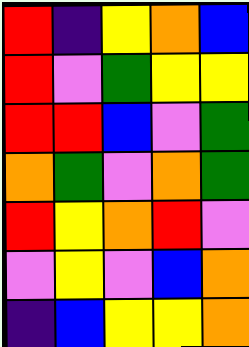[["red", "indigo", "yellow", "orange", "blue"], ["red", "violet", "green", "yellow", "yellow"], ["red", "red", "blue", "violet", "green"], ["orange", "green", "violet", "orange", "green"], ["red", "yellow", "orange", "red", "violet"], ["violet", "yellow", "violet", "blue", "orange"], ["indigo", "blue", "yellow", "yellow", "orange"]]